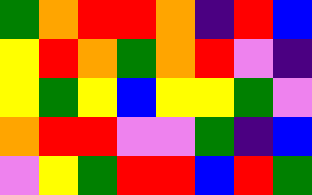[["green", "orange", "red", "red", "orange", "indigo", "red", "blue"], ["yellow", "red", "orange", "green", "orange", "red", "violet", "indigo"], ["yellow", "green", "yellow", "blue", "yellow", "yellow", "green", "violet"], ["orange", "red", "red", "violet", "violet", "green", "indigo", "blue"], ["violet", "yellow", "green", "red", "red", "blue", "red", "green"]]